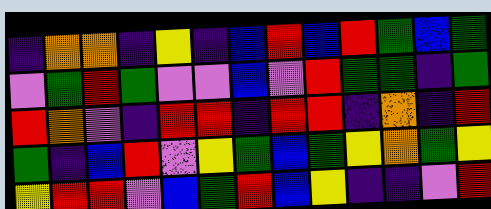[["indigo", "orange", "orange", "indigo", "yellow", "indigo", "blue", "red", "blue", "red", "green", "blue", "green"], ["violet", "green", "red", "green", "violet", "violet", "blue", "violet", "red", "green", "green", "indigo", "green"], ["red", "orange", "violet", "indigo", "red", "red", "indigo", "red", "red", "indigo", "orange", "indigo", "red"], ["green", "indigo", "blue", "red", "violet", "yellow", "green", "blue", "green", "yellow", "orange", "green", "yellow"], ["yellow", "red", "red", "violet", "blue", "green", "red", "blue", "yellow", "indigo", "indigo", "violet", "red"]]